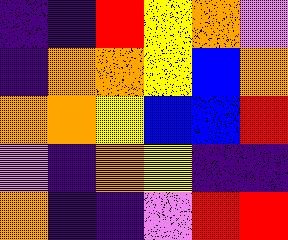[["indigo", "indigo", "red", "yellow", "orange", "violet"], ["indigo", "orange", "orange", "yellow", "blue", "orange"], ["orange", "orange", "yellow", "blue", "blue", "red"], ["violet", "indigo", "orange", "yellow", "indigo", "indigo"], ["orange", "indigo", "indigo", "violet", "red", "red"]]